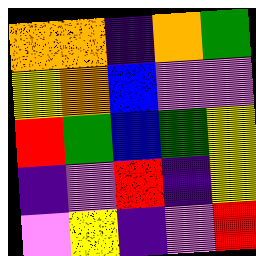[["orange", "orange", "indigo", "orange", "green"], ["yellow", "orange", "blue", "violet", "violet"], ["red", "green", "blue", "green", "yellow"], ["indigo", "violet", "red", "indigo", "yellow"], ["violet", "yellow", "indigo", "violet", "red"]]